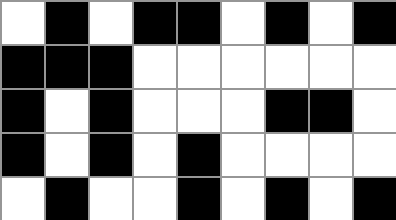[["white", "black", "white", "black", "black", "white", "black", "white", "black"], ["black", "black", "black", "white", "white", "white", "white", "white", "white"], ["black", "white", "black", "white", "white", "white", "black", "black", "white"], ["black", "white", "black", "white", "black", "white", "white", "white", "white"], ["white", "black", "white", "white", "black", "white", "black", "white", "black"]]